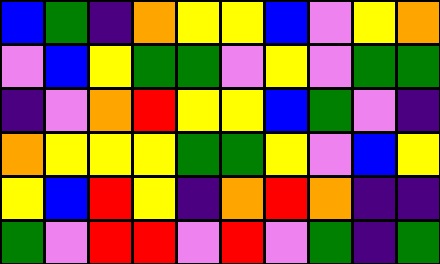[["blue", "green", "indigo", "orange", "yellow", "yellow", "blue", "violet", "yellow", "orange"], ["violet", "blue", "yellow", "green", "green", "violet", "yellow", "violet", "green", "green"], ["indigo", "violet", "orange", "red", "yellow", "yellow", "blue", "green", "violet", "indigo"], ["orange", "yellow", "yellow", "yellow", "green", "green", "yellow", "violet", "blue", "yellow"], ["yellow", "blue", "red", "yellow", "indigo", "orange", "red", "orange", "indigo", "indigo"], ["green", "violet", "red", "red", "violet", "red", "violet", "green", "indigo", "green"]]